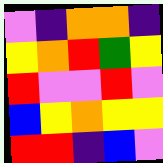[["violet", "indigo", "orange", "orange", "indigo"], ["yellow", "orange", "red", "green", "yellow"], ["red", "violet", "violet", "red", "violet"], ["blue", "yellow", "orange", "yellow", "yellow"], ["red", "red", "indigo", "blue", "violet"]]